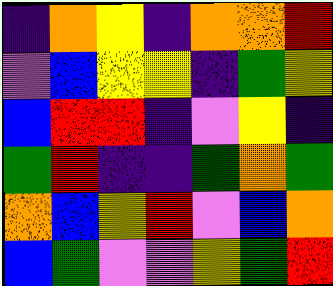[["indigo", "orange", "yellow", "indigo", "orange", "orange", "red"], ["violet", "blue", "yellow", "yellow", "indigo", "green", "yellow"], ["blue", "red", "red", "indigo", "violet", "yellow", "indigo"], ["green", "red", "indigo", "indigo", "green", "orange", "green"], ["orange", "blue", "yellow", "red", "violet", "blue", "orange"], ["blue", "green", "violet", "violet", "yellow", "green", "red"]]